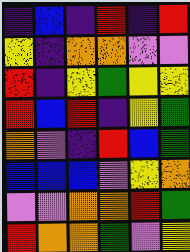[["indigo", "blue", "indigo", "red", "indigo", "red"], ["yellow", "indigo", "orange", "orange", "violet", "violet"], ["red", "indigo", "yellow", "green", "yellow", "yellow"], ["red", "blue", "red", "indigo", "yellow", "green"], ["orange", "violet", "indigo", "red", "blue", "green"], ["blue", "blue", "blue", "violet", "yellow", "orange"], ["violet", "violet", "orange", "orange", "red", "green"], ["red", "orange", "orange", "green", "violet", "yellow"]]